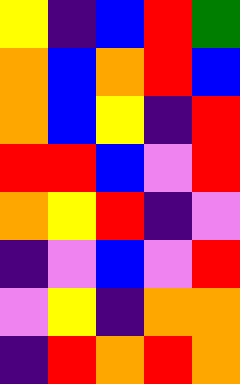[["yellow", "indigo", "blue", "red", "green"], ["orange", "blue", "orange", "red", "blue"], ["orange", "blue", "yellow", "indigo", "red"], ["red", "red", "blue", "violet", "red"], ["orange", "yellow", "red", "indigo", "violet"], ["indigo", "violet", "blue", "violet", "red"], ["violet", "yellow", "indigo", "orange", "orange"], ["indigo", "red", "orange", "red", "orange"]]